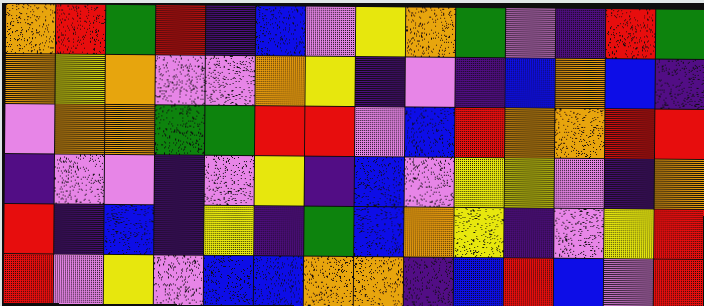[["orange", "red", "green", "red", "indigo", "blue", "violet", "yellow", "orange", "green", "violet", "indigo", "red", "green"], ["orange", "yellow", "orange", "violet", "violet", "orange", "yellow", "indigo", "violet", "indigo", "blue", "orange", "blue", "indigo"], ["violet", "orange", "orange", "green", "green", "red", "red", "violet", "blue", "red", "orange", "orange", "red", "red"], ["indigo", "violet", "violet", "indigo", "violet", "yellow", "indigo", "blue", "violet", "yellow", "yellow", "violet", "indigo", "orange"], ["red", "indigo", "blue", "indigo", "yellow", "indigo", "green", "blue", "orange", "yellow", "indigo", "violet", "yellow", "red"], ["red", "violet", "yellow", "violet", "blue", "blue", "orange", "orange", "indigo", "blue", "red", "blue", "violet", "red"]]